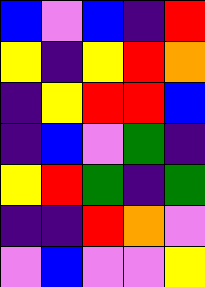[["blue", "violet", "blue", "indigo", "red"], ["yellow", "indigo", "yellow", "red", "orange"], ["indigo", "yellow", "red", "red", "blue"], ["indigo", "blue", "violet", "green", "indigo"], ["yellow", "red", "green", "indigo", "green"], ["indigo", "indigo", "red", "orange", "violet"], ["violet", "blue", "violet", "violet", "yellow"]]